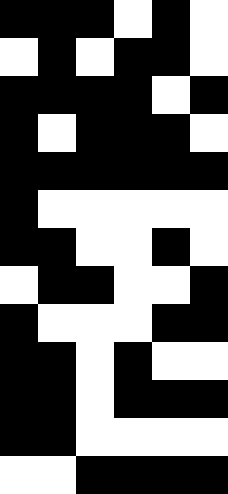[["black", "black", "black", "white", "black", "white"], ["white", "black", "white", "black", "black", "white"], ["black", "black", "black", "black", "white", "black"], ["black", "white", "black", "black", "black", "white"], ["black", "black", "black", "black", "black", "black"], ["black", "white", "white", "white", "white", "white"], ["black", "black", "white", "white", "black", "white"], ["white", "black", "black", "white", "white", "black"], ["black", "white", "white", "white", "black", "black"], ["black", "black", "white", "black", "white", "white"], ["black", "black", "white", "black", "black", "black"], ["black", "black", "white", "white", "white", "white"], ["white", "white", "black", "black", "black", "black"]]